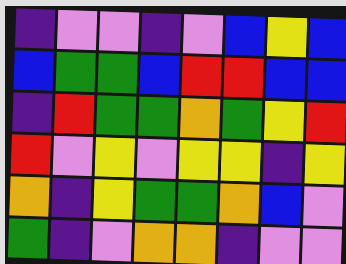[["indigo", "violet", "violet", "indigo", "violet", "blue", "yellow", "blue"], ["blue", "green", "green", "blue", "red", "red", "blue", "blue"], ["indigo", "red", "green", "green", "orange", "green", "yellow", "red"], ["red", "violet", "yellow", "violet", "yellow", "yellow", "indigo", "yellow"], ["orange", "indigo", "yellow", "green", "green", "orange", "blue", "violet"], ["green", "indigo", "violet", "orange", "orange", "indigo", "violet", "violet"]]